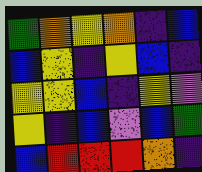[["green", "orange", "yellow", "orange", "indigo", "blue"], ["blue", "yellow", "indigo", "yellow", "blue", "indigo"], ["yellow", "yellow", "blue", "indigo", "yellow", "violet"], ["yellow", "indigo", "blue", "violet", "blue", "green"], ["blue", "red", "red", "red", "orange", "indigo"]]